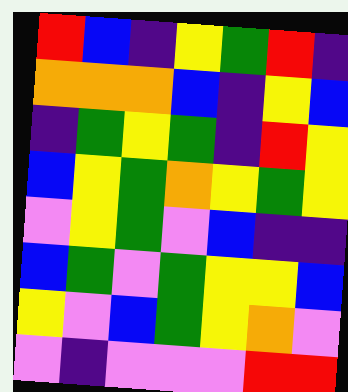[["red", "blue", "indigo", "yellow", "green", "red", "indigo"], ["orange", "orange", "orange", "blue", "indigo", "yellow", "blue"], ["indigo", "green", "yellow", "green", "indigo", "red", "yellow"], ["blue", "yellow", "green", "orange", "yellow", "green", "yellow"], ["violet", "yellow", "green", "violet", "blue", "indigo", "indigo"], ["blue", "green", "violet", "green", "yellow", "yellow", "blue"], ["yellow", "violet", "blue", "green", "yellow", "orange", "violet"], ["violet", "indigo", "violet", "violet", "violet", "red", "red"]]